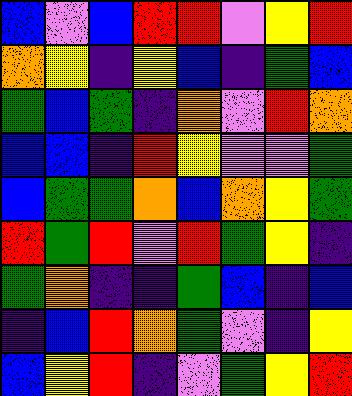[["blue", "violet", "blue", "red", "red", "violet", "yellow", "red"], ["orange", "yellow", "indigo", "yellow", "blue", "indigo", "green", "blue"], ["green", "blue", "green", "indigo", "orange", "violet", "red", "orange"], ["blue", "blue", "indigo", "red", "yellow", "violet", "violet", "green"], ["blue", "green", "green", "orange", "blue", "orange", "yellow", "green"], ["red", "green", "red", "violet", "red", "green", "yellow", "indigo"], ["green", "orange", "indigo", "indigo", "green", "blue", "indigo", "blue"], ["indigo", "blue", "red", "orange", "green", "violet", "indigo", "yellow"], ["blue", "yellow", "red", "indigo", "violet", "green", "yellow", "red"]]